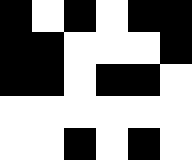[["black", "white", "black", "white", "black", "black"], ["black", "black", "white", "white", "white", "black"], ["black", "black", "white", "black", "black", "white"], ["white", "white", "white", "white", "white", "white"], ["white", "white", "black", "white", "black", "white"]]